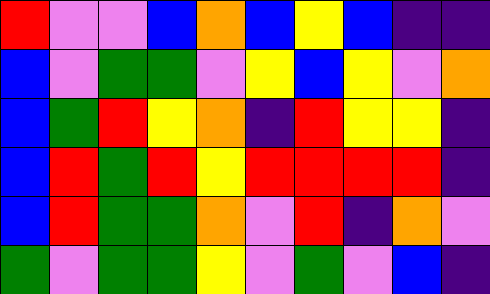[["red", "violet", "violet", "blue", "orange", "blue", "yellow", "blue", "indigo", "indigo"], ["blue", "violet", "green", "green", "violet", "yellow", "blue", "yellow", "violet", "orange"], ["blue", "green", "red", "yellow", "orange", "indigo", "red", "yellow", "yellow", "indigo"], ["blue", "red", "green", "red", "yellow", "red", "red", "red", "red", "indigo"], ["blue", "red", "green", "green", "orange", "violet", "red", "indigo", "orange", "violet"], ["green", "violet", "green", "green", "yellow", "violet", "green", "violet", "blue", "indigo"]]